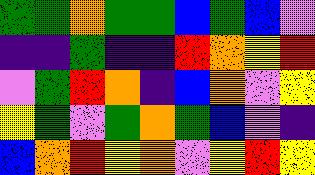[["green", "green", "orange", "green", "green", "blue", "green", "blue", "violet"], ["indigo", "indigo", "green", "indigo", "indigo", "red", "orange", "yellow", "red"], ["violet", "green", "red", "orange", "indigo", "blue", "orange", "violet", "yellow"], ["yellow", "green", "violet", "green", "orange", "green", "blue", "violet", "indigo"], ["blue", "orange", "red", "yellow", "orange", "violet", "yellow", "red", "yellow"]]